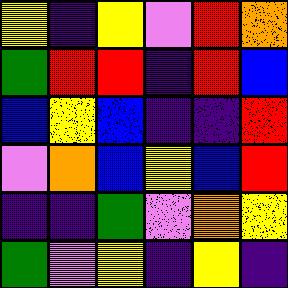[["yellow", "indigo", "yellow", "violet", "red", "orange"], ["green", "red", "red", "indigo", "red", "blue"], ["blue", "yellow", "blue", "indigo", "indigo", "red"], ["violet", "orange", "blue", "yellow", "blue", "red"], ["indigo", "indigo", "green", "violet", "orange", "yellow"], ["green", "violet", "yellow", "indigo", "yellow", "indigo"]]